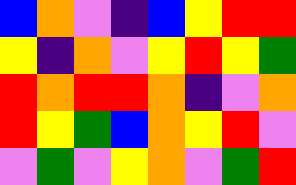[["blue", "orange", "violet", "indigo", "blue", "yellow", "red", "red"], ["yellow", "indigo", "orange", "violet", "yellow", "red", "yellow", "green"], ["red", "orange", "red", "red", "orange", "indigo", "violet", "orange"], ["red", "yellow", "green", "blue", "orange", "yellow", "red", "violet"], ["violet", "green", "violet", "yellow", "orange", "violet", "green", "red"]]